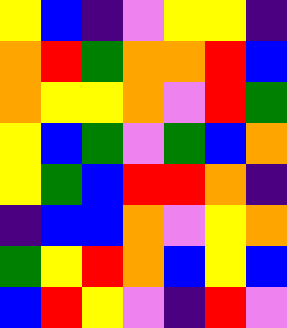[["yellow", "blue", "indigo", "violet", "yellow", "yellow", "indigo"], ["orange", "red", "green", "orange", "orange", "red", "blue"], ["orange", "yellow", "yellow", "orange", "violet", "red", "green"], ["yellow", "blue", "green", "violet", "green", "blue", "orange"], ["yellow", "green", "blue", "red", "red", "orange", "indigo"], ["indigo", "blue", "blue", "orange", "violet", "yellow", "orange"], ["green", "yellow", "red", "orange", "blue", "yellow", "blue"], ["blue", "red", "yellow", "violet", "indigo", "red", "violet"]]